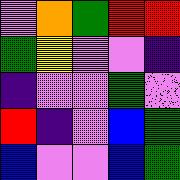[["violet", "orange", "green", "red", "red"], ["green", "yellow", "violet", "violet", "indigo"], ["indigo", "violet", "violet", "green", "violet"], ["red", "indigo", "violet", "blue", "green"], ["blue", "violet", "violet", "blue", "green"]]